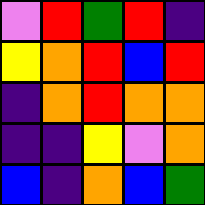[["violet", "red", "green", "red", "indigo"], ["yellow", "orange", "red", "blue", "red"], ["indigo", "orange", "red", "orange", "orange"], ["indigo", "indigo", "yellow", "violet", "orange"], ["blue", "indigo", "orange", "blue", "green"]]